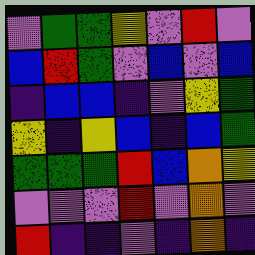[["violet", "green", "green", "yellow", "violet", "red", "violet"], ["blue", "red", "green", "violet", "blue", "violet", "blue"], ["indigo", "blue", "blue", "indigo", "violet", "yellow", "green"], ["yellow", "indigo", "yellow", "blue", "indigo", "blue", "green"], ["green", "green", "green", "red", "blue", "orange", "yellow"], ["violet", "violet", "violet", "red", "violet", "orange", "violet"], ["red", "indigo", "indigo", "violet", "indigo", "orange", "indigo"]]